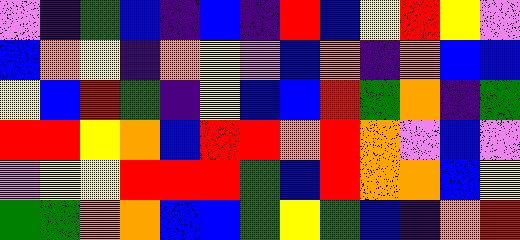[["violet", "indigo", "green", "blue", "indigo", "blue", "indigo", "red", "blue", "yellow", "red", "yellow", "violet"], ["blue", "orange", "yellow", "indigo", "orange", "yellow", "violet", "blue", "orange", "indigo", "orange", "blue", "blue"], ["yellow", "blue", "red", "green", "indigo", "yellow", "blue", "blue", "red", "green", "orange", "indigo", "green"], ["red", "red", "yellow", "orange", "blue", "red", "red", "orange", "red", "orange", "violet", "blue", "violet"], ["violet", "yellow", "yellow", "red", "red", "red", "green", "blue", "red", "orange", "orange", "blue", "yellow"], ["green", "green", "orange", "orange", "blue", "blue", "green", "yellow", "green", "blue", "indigo", "orange", "red"]]